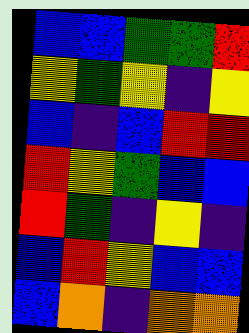[["blue", "blue", "green", "green", "red"], ["yellow", "green", "yellow", "indigo", "yellow"], ["blue", "indigo", "blue", "red", "red"], ["red", "yellow", "green", "blue", "blue"], ["red", "green", "indigo", "yellow", "indigo"], ["blue", "red", "yellow", "blue", "blue"], ["blue", "orange", "indigo", "orange", "orange"]]